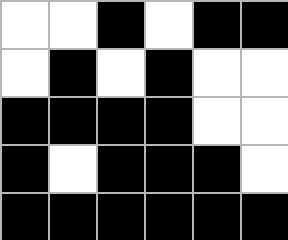[["white", "white", "black", "white", "black", "black"], ["white", "black", "white", "black", "white", "white"], ["black", "black", "black", "black", "white", "white"], ["black", "white", "black", "black", "black", "white"], ["black", "black", "black", "black", "black", "black"]]